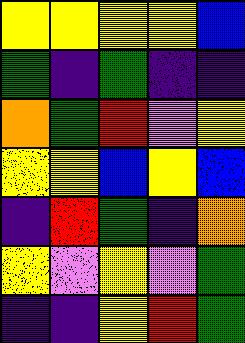[["yellow", "yellow", "yellow", "yellow", "blue"], ["green", "indigo", "green", "indigo", "indigo"], ["orange", "green", "red", "violet", "yellow"], ["yellow", "yellow", "blue", "yellow", "blue"], ["indigo", "red", "green", "indigo", "orange"], ["yellow", "violet", "yellow", "violet", "green"], ["indigo", "indigo", "yellow", "red", "green"]]